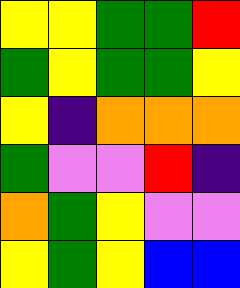[["yellow", "yellow", "green", "green", "red"], ["green", "yellow", "green", "green", "yellow"], ["yellow", "indigo", "orange", "orange", "orange"], ["green", "violet", "violet", "red", "indigo"], ["orange", "green", "yellow", "violet", "violet"], ["yellow", "green", "yellow", "blue", "blue"]]